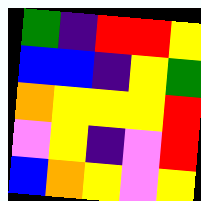[["green", "indigo", "red", "red", "yellow"], ["blue", "blue", "indigo", "yellow", "green"], ["orange", "yellow", "yellow", "yellow", "red"], ["violet", "yellow", "indigo", "violet", "red"], ["blue", "orange", "yellow", "violet", "yellow"]]